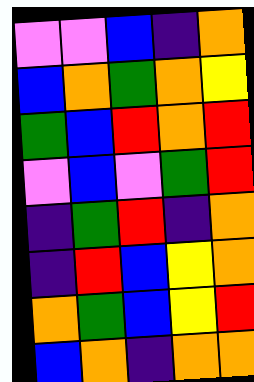[["violet", "violet", "blue", "indigo", "orange"], ["blue", "orange", "green", "orange", "yellow"], ["green", "blue", "red", "orange", "red"], ["violet", "blue", "violet", "green", "red"], ["indigo", "green", "red", "indigo", "orange"], ["indigo", "red", "blue", "yellow", "orange"], ["orange", "green", "blue", "yellow", "red"], ["blue", "orange", "indigo", "orange", "orange"]]